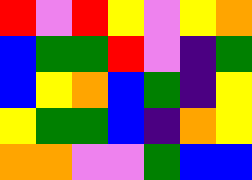[["red", "violet", "red", "yellow", "violet", "yellow", "orange"], ["blue", "green", "green", "red", "violet", "indigo", "green"], ["blue", "yellow", "orange", "blue", "green", "indigo", "yellow"], ["yellow", "green", "green", "blue", "indigo", "orange", "yellow"], ["orange", "orange", "violet", "violet", "green", "blue", "blue"]]